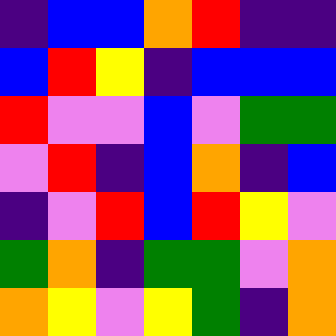[["indigo", "blue", "blue", "orange", "red", "indigo", "indigo"], ["blue", "red", "yellow", "indigo", "blue", "blue", "blue"], ["red", "violet", "violet", "blue", "violet", "green", "green"], ["violet", "red", "indigo", "blue", "orange", "indigo", "blue"], ["indigo", "violet", "red", "blue", "red", "yellow", "violet"], ["green", "orange", "indigo", "green", "green", "violet", "orange"], ["orange", "yellow", "violet", "yellow", "green", "indigo", "orange"]]